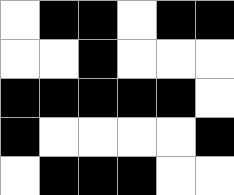[["white", "black", "black", "white", "black", "black"], ["white", "white", "black", "white", "white", "white"], ["black", "black", "black", "black", "black", "white"], ["black", "white", "white", "white", "white", "black"], ["white", "black", "black", "black", "white", "white"]]